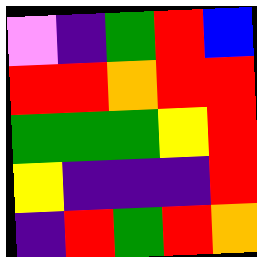[["violet", "indigo", "green", "red", "blue"], ["red", "red", "orange", "red", "red"], ["green", "green", "green", "yellow", "red"], ["yellow", "indigo", "indigo", "indigo", "red"], ["indigo", "red", "green", "red", "orange"]]